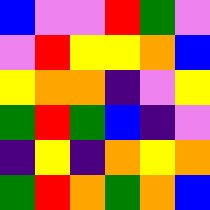[["blue", "violet", "violet", "red", "green", "violet"], ["violet", "red", "yellow", "yellow", "orange", "blue"], ["yellow", "orange", "orange", "indigo", "violet", "yellow"], ["green", "red", "green", "blue", "indigo", "violet"], ["indigo", "yellow", "indigo", "orange", "yellow", "orange"], ["green", "red", "orange", "green", "orange", "blue"]]